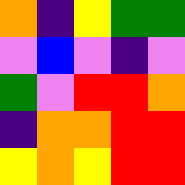[["orange", "indigo", "yellow", "green", "green"], ["violet", "blue", "violet", "indigo", "violet"], ["green", "violet", "red", "red", "orange"], ["indigo", "orange", "orange", "red", "red"], ["yellow", "orange", "yellow", "red", "red"]]